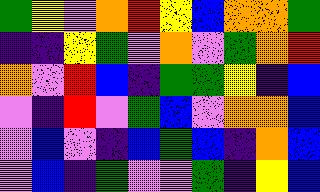[["green", "yellow", "violet", "orange", "red", "yellow", "blue", "orange", "orange", "green"], ["indigo", "indigo", "yellow", "green", "violet", "orange", "violet", "green", "orange", "red"], ["orange", "violet", "red", "blue", "indigo", "green", "green", "yellow", "indigo", "blue"], ["violet", "indigo", "red", "violet", "green", "blue", "violet", "orange", "orange", "blue"], ["violet", "blue", "violet", "indigo", "blue", "green", "blue", "indigo", "orange", "blue"], ["violet", "blue", "indigo", "green", "violet", "violet", "green", "indigo", "yellow", "blue"]]